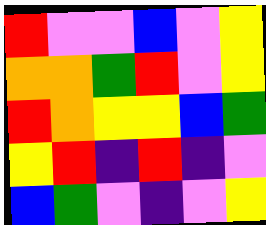[["red", "violet", "violet", "blue", "violet", "yellow"], ["orange", "orange", "green", "red", "violet", "yellow"], ["red", "orange", "yellow", "yellow", "blue", "green"], ["yellow", "red", "indigo", "red", "indigo", "violet"], ["blue", "green", "violet", "indigo", "violet", "yellow"]]